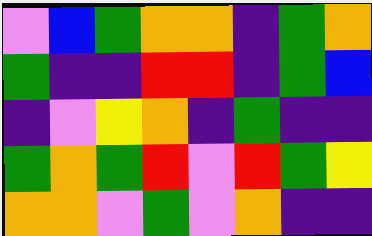[["violet", "blue", "green", "orange", "orange", "indigo", "green", "orange"], ["green", "indigo", "indigo", "red", "red", "indigo", "green", "blue"], ["indigo", "violet", "yellow", "orange", "indigo", "green", "indigo", "indigo"], ["green", "orange", "green", "red", "violet", "red", "green", "yellow"], ["orange", "orange", "violet", "green", "violet", "orange", "indigo", "indigo"]]